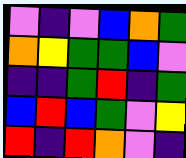[["violet", "indigo", "violet", "blue", "orange", "green"], ["orange", "yellow", "green", "green", "blue", "violet"], ["indigo", "indigo", "green", "red", "indigo", "green"], ["blue", "red", "blue", "green", "violet", "yellow"], ["red", "indigo", "red", "orange", "violet", "indigo"]]